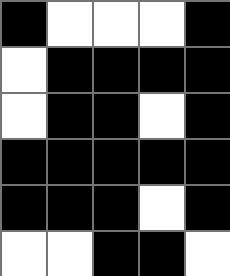[["black", "white", "white", "white", "black"], ["white", "black", "black", "black", "black"], ["white", "black", "black", "white", "black"], ["black", "black", "black", "black", "black"], ["black", "black", "black", "white", "black"], ["white", "white", "black", "black", "white"]]